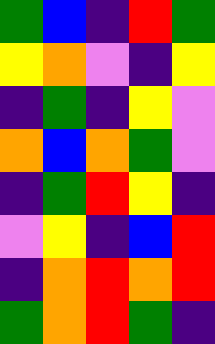[["green", "blue", "indigo", "red", "green"], ["yellow", "orange", "violet", "indigo", "yellow"], ["indigo", "green", "indigo", "yellow", "violet"], ["orange", "blue", "orange", "green", "violet"], ["indigo", "green", "red", "yellow", "indigo"], ["violet", "yellow", "indigo", "blue", "red"], ["indigo", "orange", "red", "orange", "red"], ["green", "orange", "red", "green", "indigo"]]